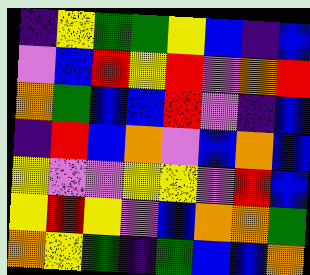[["indigo", "yellow", "green", "green", "yellow", "blue", "indigo", "blue"], ["violet", "blue", "red", "yellow", "red", "violet", "orange", "red"], ["orange", "green", "blue", "blue", "red", "violet", "indigo", "blue"], ["indigo", "red", "blue", "orange", "violet", "blue", "orange", "blue"], ["yellow", "violet", "violet", "yellow", "yellow", "violet", "red", "blue"], ["yellow", "red", "yellow", "violet", "blue", "orange", "orange", "green"], ["orange", "yellow", "green", "indigo", "green", "blue", "blue", "orange"]]